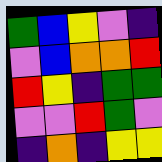[["green", "blue", "yellow", "violet", "indigo"], ["violet", "blue", "orange", "orange", "red"], ["red", "yellow", "indigo", "green", "green"], ["violet", "violet", "red", "green", "violet"], ["indigo", "orange", "indigo", "yellow", "yellow"]]